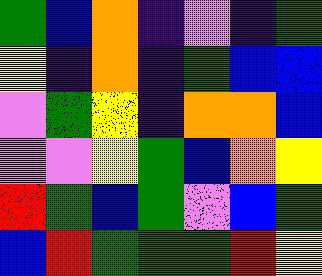[["green", "blue", "orange", "indigo", "violet", "indigo", "green"], ["yellow", "indigo", "orange", "indigo", "green", "blue", "blue"], ["violet", "green", "yellow", "indigo", "orange", "orange", "blue"], ["violet", "violet", "yellow", "green", "blue", "orange", "yellow"], ["red", "green", "blue", "green", "violet", "blue", "green"], ["blue", "red", "green", "green", "green", "red", "yellow"]]